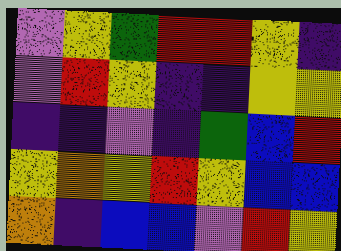[["violet", "yellow", "green", "red", "red", "yellow", "indigo"], ["violet", "red", "yellow", "indigo", "indigo", "yellow", "yellow"], ["indigo", "indigo", "violet", "indigo", "green", "blue", "red"], ["yellow", "orange", "yellow", "red", "yellow", "blue", "blue"], ["orange", "indigo", "blue", "blue", "violet", "red", "yellow"]]